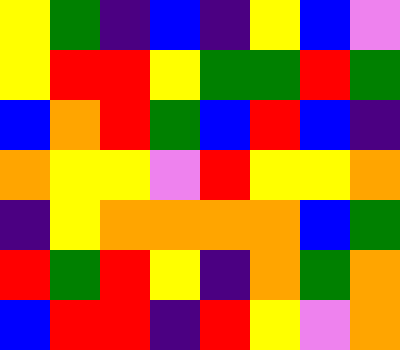[["yellow", "green", "indigo", "blue", "indigo", "yellow", "blue", "violet"], ["yellow", "red", "red", "yellow", "green", "green", "red", "green"], ["blue", "orange", "red", "green", "blue", "red", "blue", "indigo"], ["orange", "yellow", "yellow", "violet", "red", "yellow", "yellow", "orange"], ["indigo", "yellow", "orange", "orange", "orange", "orange", "blue", "green"], ["red", "green", "red", "yellow", "indigo", "orange", "green", "orange"], ["blue", "red", "red", "indigo", "red", "yellow", "violet", "orange"]]